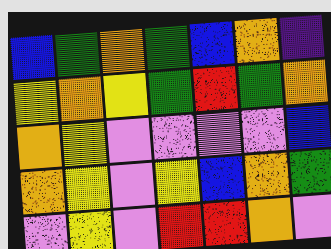[["blue", "green", "orange", "green", "blue", "orange", "indigo"], ["yellow", "orange", "yellow", "green", "red", "green", "orange"], ["orange", "yellow", "violet", "violet", "violet", "violet", "blue"], ["orange", "yellow", "violet", "yellow", "blue", "orange", "green"], ["violet", "yellow", "violet", "red", "red", "orange", "violet"]]